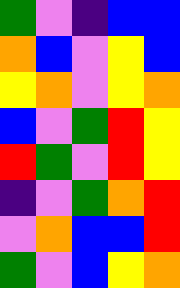[["green", "violet", "indigo", "blue", "blue"], ["orange", "blue", "violet", "yellow", "blue"], ["yellow", "orange", "violet", "yellow", "orange"], ["blue", "violet", "green", "red", "yellow"], ["red", "green", "violet", "red", "yellow"], ["indigo", "violet", "green", "orange", "red"], ["violet", "orange", "blue", "blue", "red"], ["green", "violet", "blue", "yellow", "orange"]]